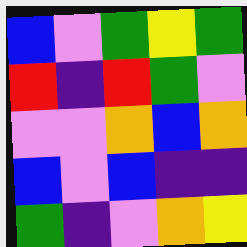[["blue", "violet", "green", "yellow", "green"], ["red", "indigo", "red", "green", "violet"], ["violet", "violet", "orange", "blue", "orange"], ["blue", "violet", "blue", "indigo", "indigo"], ["green", "indigo", "violet", "orange", "yellow"]]